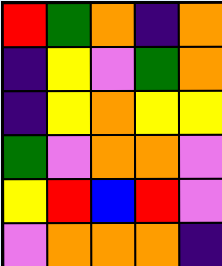[["red", "green", "orange", "indigo", "orange"], ["indigo", "yellow", "violet", "green", "orange"], ["indigo", "yellow", "orange", "yellow", "yellow"], ["green", "violet", "orange", "orange", "violet"], ["yellow", "red", "blue", "red", "violet"], ["violet", "orange", "orange", "orange", "indigo"]]